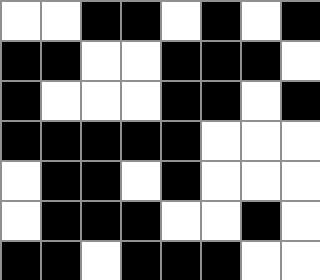[["white", "white", "black", "black", "white", "black", "white", "black"], ["black", "black", "white", "white", "black", "black", "black", "white"], ["black", "white", "white", "white", "black", "black", "white", "black"], ["black", "black", "black", "black", "black", "white", "white", "white"], ["white", "black", "black", "white", "black", "white", "white", "white"], ["white", "black", "black", "black", "white", "white", "black", "white"], ["black", "black", "white", "black", "black", "black", "white", "white"]]